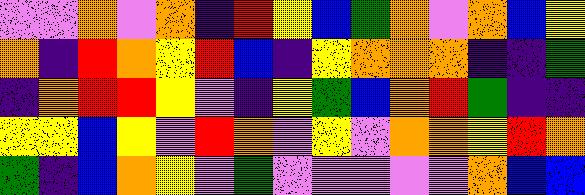[["violet", "violet", "orange", "violet", "orange", "indigo", "red", "yellow", "blue", "green", "orange", "violet", "orange", "blue", "yellow"], ["orange", "indigo", "red", "orange", "yellow", "red", "blue", "indigo", "yellow", "orange", "orange", "orange", "indigo", "indigo", "green"], ["indigo", "orange", "red", "red", "yellow", "violet", "indigo", "yellow", "green", "blue", "orange", "red", "green", "indigo", "indigo"], ["yellow", "yellow", "blue", "yellow", "violet", "red", "orange", "violet", "yellow", "violet", "orange", "orange", "yellow", "red", "orange"], ["green", "indigo", "blue", "orange", "yellow", "violet", "green", "violet", "violet", "violet", "violet", "violet", "orange", "blue", "blue"]]